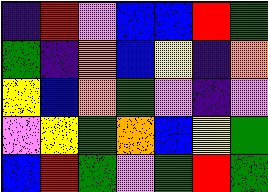[["indigo", "red", "violet", "blue", "blue", "red", "green"], ["green", "indigo", "orange", "blue", "yellow", "indigo", "orange"], ["yellow", "blue", "orange", "green", "violet", "indigo", "violet"], ["violet", "yellow", "green", "orange", "blue", "yellow", "green"], ["blue", "red", "green", "violet", "green", "red", "green"]]